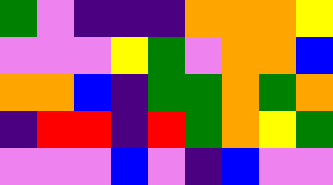[["green", "violet", "indigo", "indigo", "indigo", "orange", "orange", "orange", "yellow"], ["violet", "violet", "violet", "yellow", "green", "violet", "orange", "orange", "blue"], ["orange", "orange", "blue", "indigo", "green", "green", "orange", "green", "orange"], ["indigo", "red", "red", "indigo", "red", "green", "orange", "yellow", "green"], ["violet", "violet", "violet", "blue", "violet", "indigo", "blue", "violet", "violet"]]